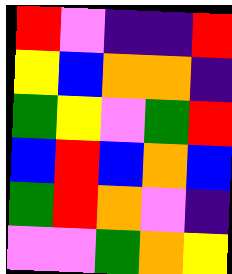[["red", "violet", "indigo", "indigo", "red"], ["yellow", "blue", "orange", "orange", "indigo"], ["green", "yellow", "violet", "green", "red"], ["blue", "red", "blue", "orange", "blue"], ["green", "red", "orange", "violet", "indigo"], ["violet", "violet", "green", "orange", "yellow"]]